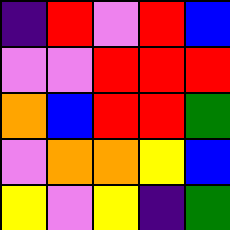[["indigo", "red", "violet", "red", "blue"], ["violet", "violet", "red", "red", "red"], ["orange", "blue", "red", "red", "green"], ["violet", "orange", "orange", "yellow", "blue"], ["yellow", "violet", "yellow", "indigo", "green"]]